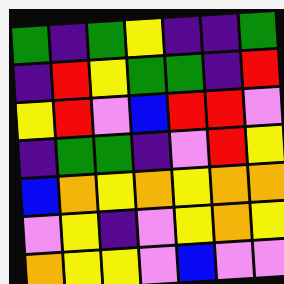[["green", "indigo", "green", "yellow", "indigo", "indigo", "green"], ["indigo", "red", "yellow", "green", "green", "indigo", "red"], ["yellow", "red", "violet", "blue", "red", "red", "violet"], ["indigo", "green", "green", "indigo", "violet", "red", "yellow"], ["blue", "orange", "yellow", "orange", "yellow", "orange", "orange"], ["violet", "yellow", "indigo", "violet", "yellow", "orange", "yellow"], ["orange", "yellow", "yellow", "violet", "blue", "violet", "violet"]]